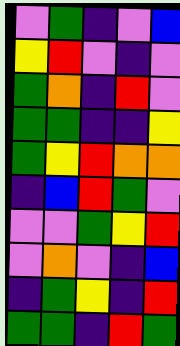[["violet", "green", "indigo", "violet", "blue"], ["yellow", "red", "violet", "indigo", "violet"], ["green", "orange", "indigo", "red", "violet"], ["green", "green", "indigo", "indigo", "yellow"], ["green", "yellow", "red", "orange", "orange"], ["indigo", "blue", "red", "green", "violet"], ["violet", "violet", "green", "yellow", "red"], ["violet", "orange", "violet", "indigo", "blue"], ["indigo", "green", "yellow", "indigo", "red"], ["green", "green", "indigo", "red", "green"]]